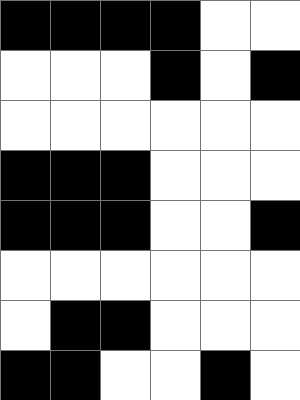[["black", "black", "black", "black", "white", "white"], ["white", "white", "white", "black", "white", "black"], ["white", "white", "white", "white", "white", "white"], ["black", "black", "black", "white", "white", "white"], ["black", "black", "black", "white", "white", "black"], ["white", "white", "white", "white", "white", "white"], ["white", "black", "black", "white", "white", "white"], ["black", "black", "white", "white", "black", "white"]]